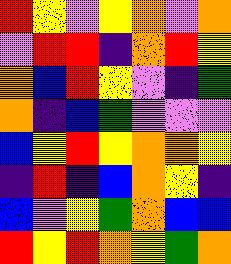[["red", "yellow", "violet", "yellow", "orange", "violet", "orange"], ["violet", "red", "red", "indigo", "orange", "red", "yellow"], ["orange", "blue", "red", "yellow", "violet", "indigo", "green"], ["orange", "indigo", "blue", "green", "violet", "violet", "violet"], ["blue", "yellow", "red", "yellow", "orange", "orange", "yellow"], ["indigo", "red", "indigo", "blue", "orange", "yellow", "indigo"], ["blue", "violet", "yellow", "green", "orange", "blue", "blue"], ["red", "yellow", "red", "orange", "yellow", "green", "orange"]]